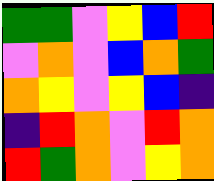[["green", "green", "violet", "yellow", "blue", "red"], ["violet", "orange", "violet", "blue", "orange", "green"], ["orange", "yellow", "violet", "yellow", "blue", "indigo"], ["indigo", "red", "orange", "violet", "red", "orange"], ["red", "green", "orange", "violet", "yellow", "orange"]]